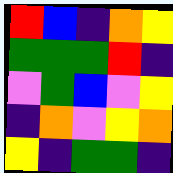[["red", "blue", "indigo", "orange", "yellow"], ["green", "green", "green", "red", "indigo"], ["violet", "green", "blue", "violet", "yellow"], ["indigo", "orange", "violet", "yellow", "orange"], ["yellow", "indigo", "green", "green", "indigo"]]